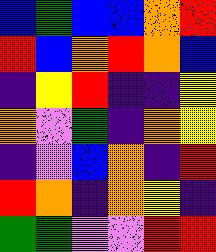[["blue", "green", "blue", "blue", "orange", "red"], ["red", "blue", "orange", "red", "orange", "blue"], ["indigo", "yellow", "red", "indigo", "indigo", "yellow"], ["orange", "violet", "green", "indigo", "orange", "yellow"], ["indigo", "violet", "blue", "orange", "indigo", "red"], ["red", "orange", "indigo", "orange", "yellow", "indigo"], ["green", "green", "violet", "violet", "red", "red"]]